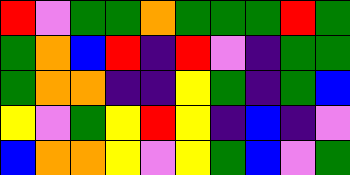[["red", "violet", "green", "green", "orange", "green", "green", "green", "red", "green"], ["green", "orange", "blue", "red", "indigo", "red", "violet", "indigo", "green", "green"], ["green", "orange", "orange", "indigo", "indigo", "yellow", "green", "indigo", "green", "blue"], ["yellow", "violet", "green", "yellow", "red", "yellow", "indigo", "blue", "indigo", "violet"], ["blue", "orange", "orange", "yellow", "violet", "yellow", "green", "blue", "violet", "green"]]